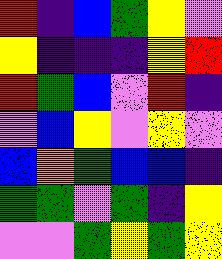[["red", "indigo", "blue", "green", "yellow", "violet"], ["yellow", "indigo", "indigo", "indigo", "yellow", "red"], ["red", "green", "blue", "violet", "red", "indigo"], ["violet", "blue", "yellow", "violet", "yellow", "violet"], ["blue", "orange", "green", "blue", "blue", "indigo"], ["green", "green", "violet", "green", "indigo", "yellow"], ["violet", "violet", "green", "yellow", "green", "yellow"]]